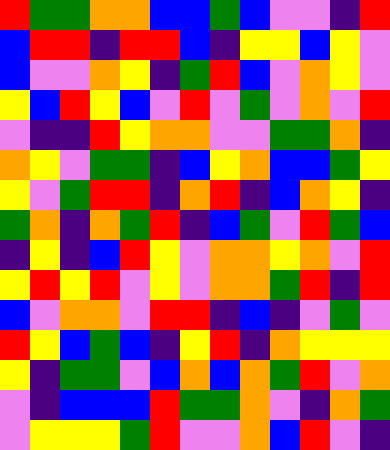[["red", "green", "green", "orange", "orange", "blue", "blue", "green", "blue", "violet", "violet", "indigo", "red"], ["blue", "red", "red", "indigo", "red", "red", "blue", "indigo", "yellow", "yellow", "blue", "yellow", "violet"], ["blue", "violet", "violet", "orange", "yellow", "indigo", "green", "red", "blue", "violet", "orange", "yellow", "violet"], ["yellow", "blue", "red", "yellow", "blue", "violet", "red", "violet", "green", "violet", "orange", "violet", "red"], ["violet", "indigo", "indigo", "red", "yellow", "orange", "orange", "violet", "violet", "green", "green", "orange", "indigo"], ["orange", "yellow", "violet", "green", "green", "indigo", "blue", "yellow", "orange", "blue", "blue", "green", "yellow"], ["yellow", "violet", "green", "red", "red", "indigo", "orange", "red", "indigo", "blue", "orange", "yellow", "indigo"], ["green", "orange", "indigo", "orange", "green", "red", "indigo", "blue", "green", "violet", "red", "green", "blue"], ["indigo", "yellow", "indigo", "blue", "red", "yellow", "violet", "orange", "orange", "yellow", "orange", "violet", "red"], ["yellow", "red", "yellow", "red", "violet", "yellow", "violet", "orange", "orange", "green", "red", "indigo", "red"], ["blue", "violet", "orange", "orange", "violet", "red", "red", "indigo", "blue", "indigo", "violet", "green", "violet"], ["red", "yellow", "blue", "green", "blue", "indigo", "yellow", "red", "indigo", "orange", "yellow", "yellow", "yellow"], ["yellow", "indigo", "green", "green", "violet", "blue", "orange", "blue", "orange", "green", "red", "violet", "orange"], ["violet", "indigo", "blue", "blue", "blue", "red", "green", "green", "orange", "violet", "indigo", "orange", "green"], ["violet", "yellow", "yellow", "yellow", "green", "red", "violet", "violet", "orange", "blue", "red", "violet", "indigo"]]